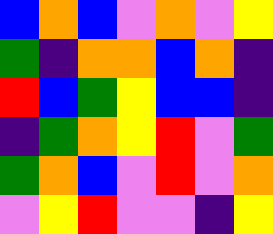[["blue", "orange", "blue", "violet", "orange", "violet", "yellow"], ["green", "indigo", "orange", "orange", "blue", "orange", "indigo"], ["red", "blue", "green", "yellow", "blue", "blue", "indigo"], ["indigo", "green", "orange", "yellow", "red", "violet", "green"], ["green", "orange", "blue", "violet", "red", "violet", "orange"], ["violet", "yellow", "red", "violet", "violet", "indigo", "yellow"]]